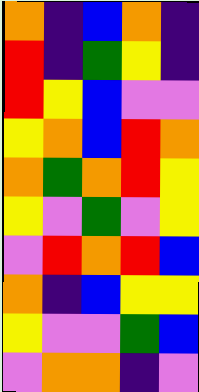[["orange", "indigo", "blue", "orange", "indigo"], ["red", "indigo", "green", "yellow", "indigo"], ["red", "yellow", "blue", "violet", "violet"], ["yellow", "orange", "blue", "red", "orange"], ["orange", "green", "orange", "red", "yellow"], ["yellow", "violet", "green", "violet", "yellow"], ["violet", "red", "orange", "red", "blue"], ["orange", "indigo", "blue", "yellow", "yellow"], ["yellow", "violet", "violet", "green", "blue"], ["violet", "orange", "orange", "indigo", "violet"]]